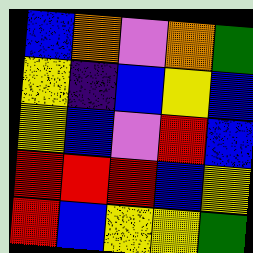[["blue", "orange", "violet", "orange", "green"], ["yellow", "indigo", "blue", "yellow", "blue"], ["yellow", "blue", "violet", "red", "blue"], ["red", "red", "red", "blue", "yellow"], ["red", "blue", "yellow", "yellow", "green"]]